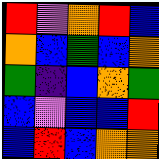[["red", "violet", "orange", "red", "blue"], ["orange", "blue", "green", "blue", "orange"], ["green", "indigo", "blue", "orange", "green"], ["blue", "violet", "blue", "blue", "red"], ["blue", "red", "blue", "orange", "orange"]]